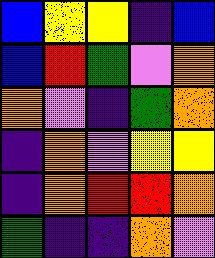[["blue", "yellow", "yellow", "indigo", "blue"], ["blue", "red", "green", "violet", "orange"], ["orange", "violet", "indigo", "green", "orange"], ["indigo", "orange", "violet", "yellow", "yellow"], ["indigo", "orange", "red", "red", "orange"], ["green", "indigo", "indigo", "orange", "violet"]]